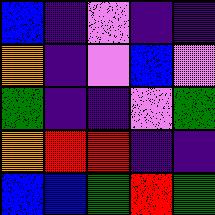[["blue", "indigo", "violet", "indigo", "indigo"], ["orange", "indigo", "violet", "blue", "violet"], ["green", "indigo", "indigo", "violet", "green"], ["orange", "red", "red", "indigo", "indigo"], ["blue", "blue", "green", "red", "green"]]